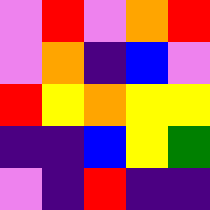[["violet", "red", "violet", "orange", "red"], ["violet", "orange", "indigo", "blue", "violet"], ["red", "yellow", "orange", "yellow", "yellow"], ["indigo", "indigo", "blue", "yellow", "green"], ["violet", "indigo", "red", "indigo", "indigo"]]